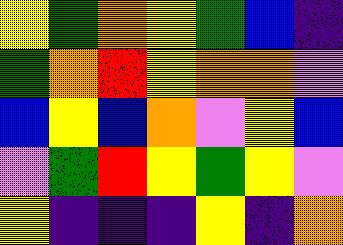[["yellow", "green", "orange", "yellow", "green", "blue", "indigo"], ["green", "orange", "red", "yellow", "orange", "orange", "violet"], ["blue", "yellow", "blue", "orange", "violet", "yellow", "blue"], ["violet", "green", "red", "yellow", "green", "yellow", "violet"], ["yellow", "indigo", "indigo", "indigo", "yellow", "indigo", "orange"]]